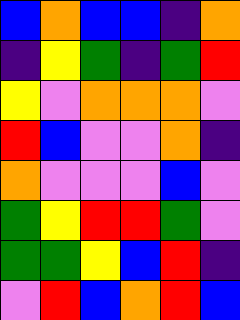[["blue", "orange", "blue", "blue", "indigo", "orange"], ["indigo", "yellow", "green", "indigo", "green", "red"], ["yellow", "violet", "orange", "orange", "orange", "violet"], ["red", "blue", "violet", "violet", "orange", "indigo"], ["orange", "violet", "violet", "violet", "blue", "violet"], ["green", "yellow", "red", "red", "green", "violet"], ["green", "green", "yellow", "blue", "red", "indigo"], ["violet", "red", "blue", "orange", "red", "blue"]]